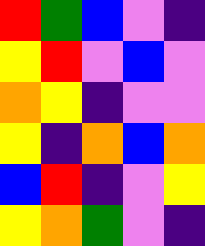[["red", "green", "blue", "violet", "indigo"], ["yellow", "red", "violet", "blue", "violet"], ["orange", "yellow", "indigo", "violet", "violet"], ["yellow", "indigo", "orange", "blue", "orange"], ["blue", "red", "indigo", "violet", "yellow"], ["yellow", "orange", "green", "violet", "indigo"]]